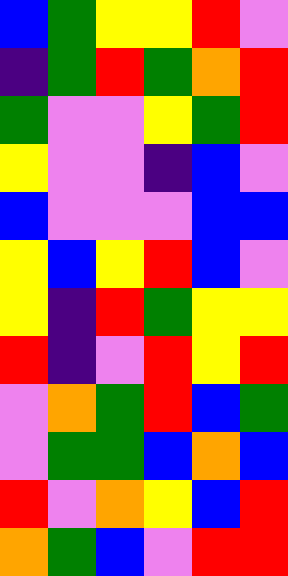[["blue", "green", "yellow", "yellow", "red", "violet"], ["indigo", "green", "red", "green", "orange", "red"], ["green", "violet", "violet", "yellow", "green", "red"], ["yellow", "violet", "violet", "indigo", "blue", "violet"], ["blue", "violet", "violet", "violet", "blue", "blue"], ["yellow", "blue", "yellow", "red", "blue", "violet"], ["yellow", "indigo", "red", "green", "yellow", "yellow"], ["red", "indigo", "violet", "red", "yellow", "red"], ["violet", "orange", "green", "red", "blue", "green"], ["violet", "green", "green", "blue", "orange", "blue"], ["red", "violet", "orange", "yellow", "blue", "red"], ["orange", "green", "blue", "violet", "red", "red"]]